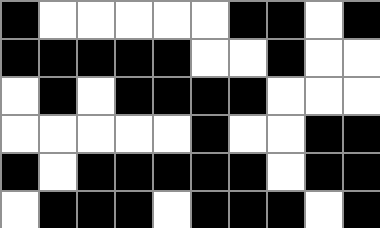[["black", "white", "white", "white", "white", "white", "black", "black", "white", "black"], ["black", "black", "black", "black", "black", "white", "white", "black", "white", "white"], ["white", "black", "white", "black", "black", "black", "black", "white", "white", "white"], ["white", "white", "white", "white", "white", "black", "white", "white", "black", "black"], ["black", "white", "black", "black", "black", "black", "black", "white", "black", "black"], ["white", "black", "black", "black", "white", "black", "black", "black", "white", "black"]]